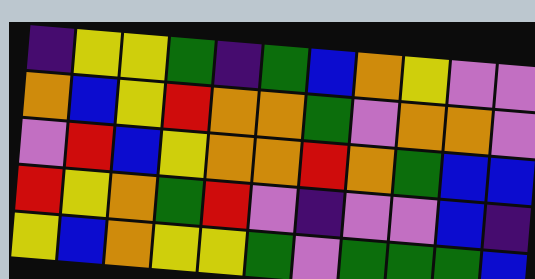[["indigo", "yellow", "yellow", "green", "indigo", "green", "blue", "orange", "yellow", "violet", "violet"], ["orange", "blue", "yellow", "red", "orange", "orange", "green", "violet", "orange", "orange", "violet"], ["violet", "red", "blue", "yellow", "orange", "orange", "red", "orange", "green", "blue", "blue"], ["red", "yellow", "orange", "green", "red", "violet", "indigo", "violet", "violet", "blue", "indigo"], ["yellow", "blue", "orange", "yellow", "yellow", "green", "violet", "green", "green", "green", "blue"]]